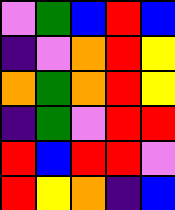[["violet", "green", "blue", "red", "blue"], ["indigo", "violet", "orange", "red", "yellow"], ["orange", "green", "orange", "red", "yellow"], ["indigo", "green", "violet", "red", "red"], ["red", "blue", "red", "red", "violet"], ["red", "yellow", "orange", "indigo", "blue"]]